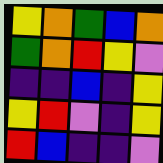[["yellow", "orange", "green", "blue", "orange"], ["green", "orange", "red", "yellow", "violet"], ["indigo", "indigo", "blue", "indigo", "yellow"], ["yellow", "red", "violet", "indigo", "yellow"], ["red", "blue", "indigo", "indigo", "violet"]]